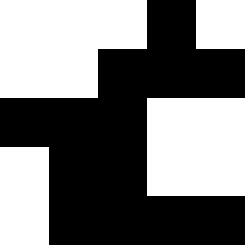[["white", "white", "white", "black", "white"], ["white", "white", "black", "black", "black"], ["black", "black", "black", "white", "white"], ["white", "black", "black", "white", "white"], ["white", "black", "black", "black", "black"]]